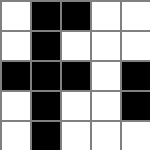[["white", "black", "black", "white", "white"], ["white", "black", "white", "white", "white"], ["black", "black", "black", "white", "black"], ["white", "black", "white", "white", "black"], ["white", "black", "white", "white", "white"]]